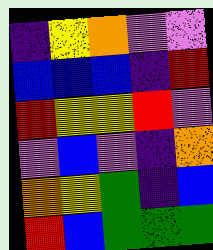[["indigo", "yellow", "orange", "violet", "violet"], ["blue", "blue", "blue", "indigo", "red"], ["red", "yellow", "yellow", "red", "violet"], ["violet", "blue", "violet", "indigo", "orange"], ["orange", "yellow", "green", "indigo", "blue"], ["red", "blue", "green", "green", "green"]]